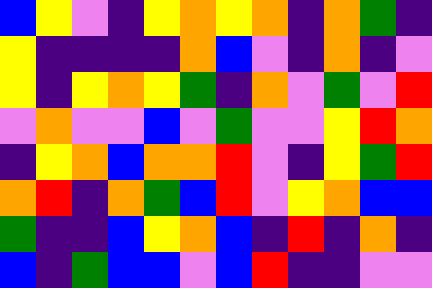[["blue", "yellow", "violet", "indigo", "yellow", "orange", "yellow", "orange", "indigo", "orange", "green", "indigo"], ["yellow", "indigo", "indigo", "indigo", "indigo", "orange", "blue", "violet", "indigo", "orange", "indigo", "violet"], ["yellow", "indigo", "yellow", "orange", "yellow", "green", "indigo", "orange", "violet", "green", "violet", "red"], ["violet", "orange", "violet", "violet", "blue", "violet", "green", "violet", "violet", "yellow", "red", "orange"], ["indigo", "yellow", "orange", "blue", "orange", "orange", "red", "violet", "indigo", "yellow", "green", "red"], ["orange", "red", "indigo", "orange", "green", "blue", "red", "violet", "yellow", "orange", "blue", "blue"], ["green", "indigo", "indigo", "blue", "yellow", "orange", "blue", "indigo", "red", "indigo", "orange", "indigo"], ["blue", "indigo", "green", "blue", "blue", "violet", "blue", "red", "indigo", "indigo", "violet", "violet"]]